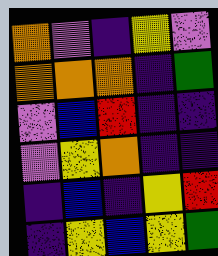[["orange", "violet", "indigo", "yellow", "violet"], ["orange", "orange", "orange", "indigo", "green"], ["violet", "blue", "red", "indigo", "indigo"], ["violet", "yellow", "orange", "indigo", "indigo"], ["indigo", "blue", "indigo", "yellow", "red"], ["indigo", "yellow", "blue", "yellow", "green"]]